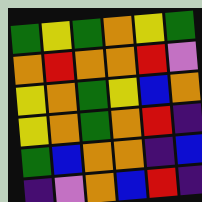[["green", "yellow", "green", "orange", "yellow", "green"], ["orange", "red", "orange", "orange", "red", "violet"], ["yellow", "orange", "green", "yellow", "blue", "orange"], ["yellow", "orange", "green", "orange", "red", "indigo"], ["green", "blue", "orange", "orange", "indigo", "blue"], ["indigo", "violet", "orange", "blue", "red", "indigo"]]